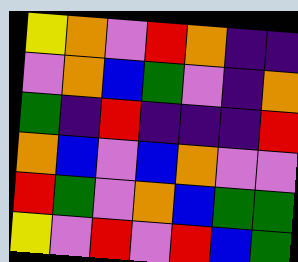[["yellow", "orange", "violet", "red", "orange", "indigo", "indigo"], ["violet", "orange", "blue", "green", "violet", "indigo", "orange"], ["green", "indigo", "red", "indigo", "indigo", "indigo", "red"], ["orange", "blue", "violet", "blue", "orange", "violet", "violet"], ["red", "green", "violet", "orange", "blue", "green", "green"], ["yellow", "violet", "red", "violet", "red", "blue", "green"]]